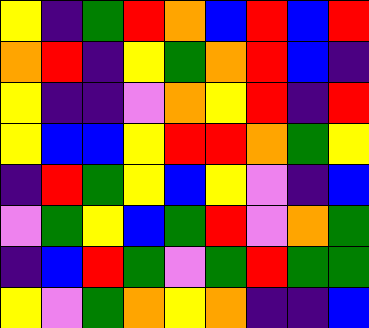[["yellow", "indigo", "green", "red", "orange", "blue", "red", "blue", "red"], ["orange", "red", "indigo", "yellow", "green", "orange", "red", "blue", "indigo"], ["yellow", "indigo", "indigo", "violet", "orange", "yellow", "red", "indigo", "red"], ["yellow", "blue", "blue", "yellow", "red", "red", "orange", "green", "yellow"], ["indigo", "red", "green", "yellow", "blue", "yellow", "violet", "indigo", "blue"], ["violet", "green", "yellow", "blue", "green", "red", "violet", "orange", "green"], ["indigo", "blue", "red", "green", "violet", "green", "red", "green", "green"], ["yellow", "violet", "green", "orange", "yellow", "orange", "indigo", "indigo", "blue"]]